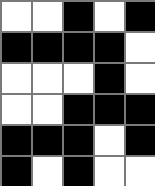[["white", "white", "black", "white", "black"], ["black", "black", "black", "black", "white"], ["white", "white", "white", "black", "white"], ["white", "white", "black", "black", "black"], ["black", "black", "black", "white", "black"], ["black", "white", "black", "white", "white"]]